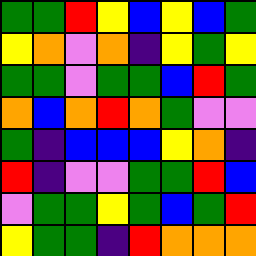[["green", "green", "red", "yellow", "blue", "yellow", "blue", "green"], ["yellow", "orange", "violet", "orange", "indigo", "yellow", "green", "yellow"], ["green", "green", "violet", "green", "green", "blue", "red", "green"], ["orange", "blue", "orange", "red", "orange", "green", "violet", "violet"], ["green", "indigo", "blue", "blue", "blue", "yellow", "orange", "indigo"], ["red", "indigo", "violet", "violet", "green", "green", "red", "blue"], ["violet", "green", "green", "yellow", "green", "blue", "green", "red"], ["yellow", "green", "green", "indigo", "red", "orange", "orange", "orange"]]